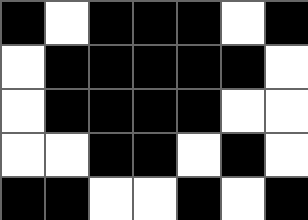[["black", "white", "black", "black", "black", "white", "black"], ["white", "black", "black", "black", "black", "black", "white"], ["white", "black", "black", "black", "black", "white", "white"], ["white", "white", "black", "black", "white", "black", "white"], ["black", "black", "white", "white", "black", "white", "black"]]